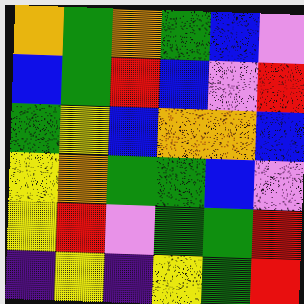[["orange", "green", "orange", "green", "blue", "violet"], ["blue", "green", "red", "blue", "violet", "red"], ["green", "yellow", "blue", "orange", "orange", "blue"], ["yellow", "orange", "green", "green", "blue", "violet"], ["yellow", "red", "violet", "green", "green", "red"], ["indigo", "yellow", "indigo", "yellow", "green", "red"]]